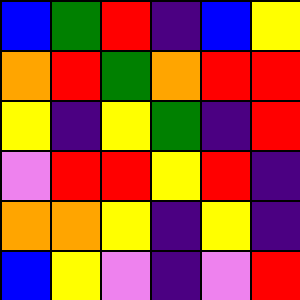[["blue", "green", "red", "indigo", "blue", "yellow"], ["orange", "red", "green", "orange", "red", "red"], ["yellow", "indigo", "yellow", "green", "indigo", "red"], ["violet", "red", "red", "yellow", "red", "indigo"], ["orange", "orange", "yellow", "indigo", "yellow", "indigo"], ["blue", "yellow", "violet", "indigo", "violet", "red"]]